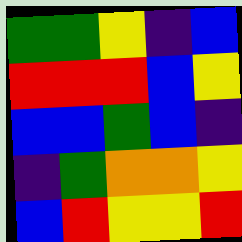[["green", "green", "yellow", "indigo", "blue"], ["red", "red", "red", "blue", "yellow"], ["blue", "blue", "green", "blue", "indigo"], ["indigo", "green", "orange", "orange", "yellow"], ["blue", "red", "yellow", "yellow", "red"]]